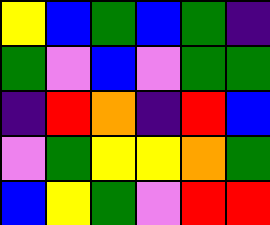[["yellow", "blue", "green", "blue", "green", "indigo"], ["green", "violet", "blue", "violet", "green", "green"], ["indigo", "red", "orange", "indigo", "red", "blue"], ["violet", "green", "yellow", "yellow", "orange", "green"], ["blue", "yellow", "green", "violet", "red", "red"]]